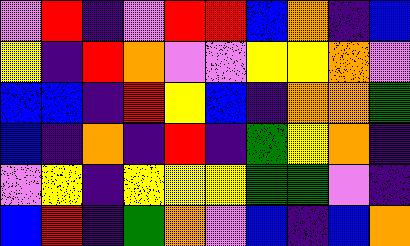[["violet", "red", "indigo", "violet", "red", "red", "blue", "orange", "indigo", "blue"], ["yellow", "indigo", "red", "orange", "violet", "violet", "yellow", "yellow", "orange", "violet"], ["blue", "blue", "indigo", "red", "yellow", "blue", "indigo", "orange", "orange", "green"], ["blue", "indigo", "orange", "indigo", "red", "indigo", "green", "yellow", "orange", "indigo"], ["violet", "yellow", "indigo", "yellow", "yellow", "yellow", "green", "green", "violet", "indigo"], ["blue", "red", "indigo", "green", "orange", "violet", "blue", "indigo", "blue", "orange"]]